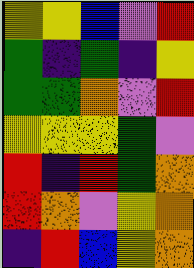[["yellow", "yellow", "blue", "violet", "red"], ["green", "indigo", "green", "indigo", "yellow"], ["green", "green", "orange", "violet", "red"], ["yellow", "yellow", "yellow", "green", "violet"], ["red", "indigo", "red", "green", "orange"], ["red", "orange", "violet", "yellow", "orange"], ["indigo", "red", "blue", "yellow", "orange"]]